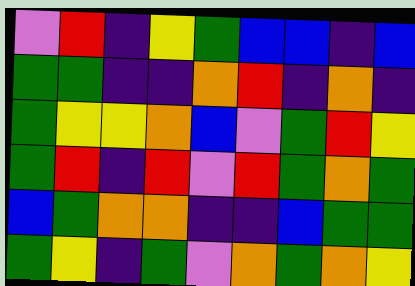[["violet", "red", "indigo", "yellow", "green", "blue", "blue", "indigo", "blue"], ["green", "green", "indigo", "indigo", "orange", "red", "indigo", "orange", "indigo"], ["green", "yellow", "yellow", "orange", "blue", "violet", "green", "red", "yellow"], ["green", "red", "indigo", "red", "violet", "red", "green", "orange", "green"], ["blue", "green", "orange", "orange", "indigo", "indigo", "blue", "green", "green"], ["green", "yellow", "indigo", "green", "violet", "orange", "green", "orange", "yellow"]]